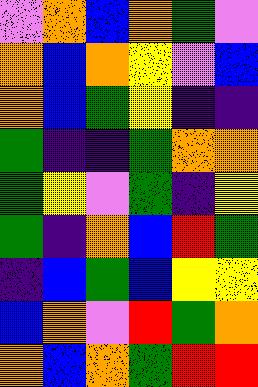[["violet", "orange", "blue", "orange", "green", "violet"], ["orange", "blue", "orange", "yellow", "violet", "blue"], ["orange", "blue", "green", "yellow", "indigo", "indigo"], ["green", "indigo", "indigo", "green", "orange", "orange"], ["green", "yellow", "violet", "green", "indigo", "yellow"], ["green", "indigo", "orange", "blue", "red", "green"], ["indigo", "blue", "green", "blue", "yellow", "yellow"], ["blue", "orange", "violet", "red", "green", "orange"], ["orange", "blue", "orange", "green", "red", "red"]]